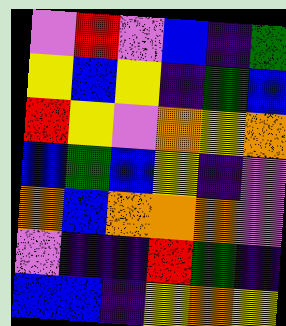[["violet", "red", "violet", "blue", "indigo", "green"], ["yellow", "blue", "yellow", "indigo", "green", "blue"], ["red", "yellow", "violet", "orange", "yellow", "orange"], ["blue", "green", "blue", "yellow", "indigo", "violet"], ["orange", "blue", "orange", "orange", "orange", "violet"], ["violet", "indigo", "indigo", "red", "green", "indigo"], ["blue", "blue", "indigo", "yellow", "orange", "yellow"]]